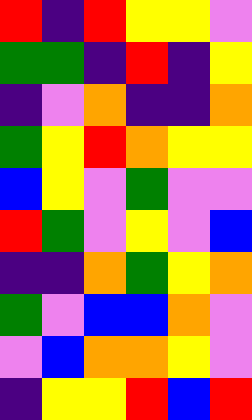[["red", "indigo", "red", "yellow", "yellow", "violet"], ["green", "green", "indigo", "red", "indigo", "yellow"], ["indigo", "violet", "orange", "indigo", "indigo", "orange"], ["green", "yellow", "red", "orange", "yellow", "yellow"], ["blue", "yellow", "violet", "green", "violet", "violet"], ["red", "green", "violet", "yellow", "violet", "blue"], ["indigo", "indigo", "orange", "green", "yellow", "orange"], ["green", "violet", "blue", "blue", "orange", "violet"], ["violet", "blue", "orange", "orange", "yellow", "violet"], ["indigo", "yellow", "yellow", "red", "blue", "red"]]